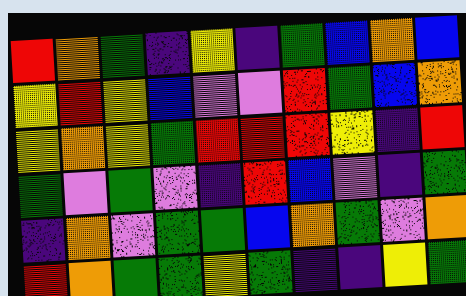[["red", "orange", "green", "indigo", "yellow", "indigo", "green", "blue", "orange", "blue"], ["yellow", "red", "yellow", "blue", "violet", "violet", "red", "green", "blue", "orange"], ["yellow", "orange", "yellow", "green", "red", "red", "red", "yellow", "indigo", "red"], ["green", "violet", "green", "violet", "indigo", "red", "blue", "violet", "indigo", "green"], ["indigo", "orange", "violet", "green", "green", "blue", "orange", "green", "violet", "orange"], ["red", "orange", "green", "green", "yellow", "green", "indigo", "indigo", "yellow", "green"]]